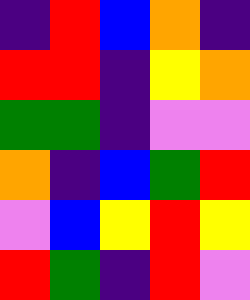[["indigo", "red", "blue", "orange", "indigo"], ["red", "red", "indigo", "yellow", "orange"], ["green", "green", "indigo", "violet", "violet"], ["orange", "indigo", "blue", "green", "red"], ["violet", "blue", "yellow", "red", "yellow"], ["red", "green", "indigo", "red", "violet"]]